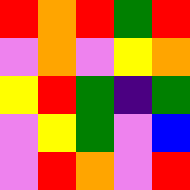[["red", "orange", "red", "green", "red"], ["violet", "orange", "violet", "yellow", "orange"], ["yellow", "red", "green", "indigo", "green"], ["violet", "yellow", "green", "violet", "blue"], ["violet", "red", "orange", "violet", "red"]]